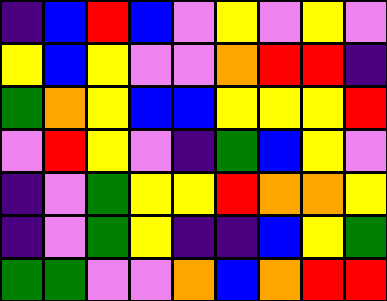[["indigo", "blue", "red", "blue", "violet", "yellow", "violet", "yellow", "violet"], ["yellow", "blue", "yellow", "violet", "violet", "orange", "red", "red", "indigo"], ["green", "orange", "yellow", "blue", "blue", "yellow", "yellow", "yellow", "red"], ["violet", "red", "yellow", "violet", "indigo", "green", "blue", "yellow", "violet"], ["indigo", "violet", "green", "yellow", "yellow", "red", "orange", "orange", "yellow"], ["indigo", "violet", "green", "yellow", "indigo", "indigo", "blue", "yellow", "green"], ["green", "green", "violet", "violet", "orange", "blue", "orange", "red", "red"]]